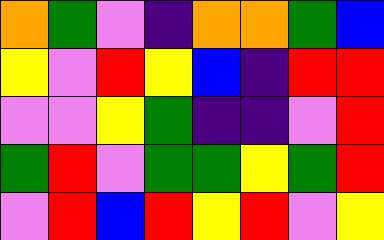[["orange", "green", "violet", "indigo", "orange", "orange", "green", "blue"], ["yellow", "violet", "red", "yellow", "blue", "indigo", "red", "red"], ["violet", "violet", "yellow", "green", "indigo", "indigo", "violet", "red"], ["green", "red", "violet", "green", "green", "yellow", "green", "red"], ["violet", "red", "blue", "red", "yellow", "red", "violet", "yellow"]]